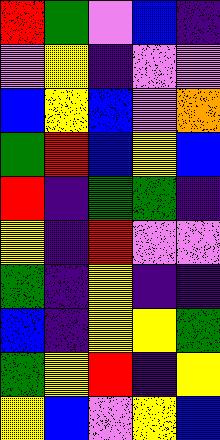[["red", "green", "violet", "blue", "indigo"], ["violet", "yellow", "indigo", "violet", "violet"], ["blue", "yellow", "blue", "violet", "orange"], ["green", "red", "blue", "yellow", "blue"], ["red", "indigo", "green", "green", "indigo"], ["yellow", "indigo", "red", "violet", "violet"], ["green", "indigo", "yellow", "indigo", "indigo"], ["blue", "indigo", "yellow", "yellow", "green"], ["green", "yellow", "red", "indigo", "yellow"], ["yellow", "blue", "violet", "yellow", "blue"]]